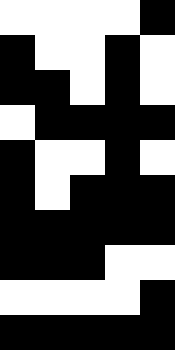[["white", "white", "white", "white", "black"], ["black", "white", "white", "black", "white"], ["black", "black", "white", "black", "white"], ["white", "black", "black", "black", "black"], ["black", "white", "white", "black", "white"], ["black", "white", "black", "black", "black"], ["black", "black", "black", "black", "black"], ["black", "black", "black", "white", "white"], ["white", "white", "white", "white", "black"], ["black", "black", "black", "black", "black"]]